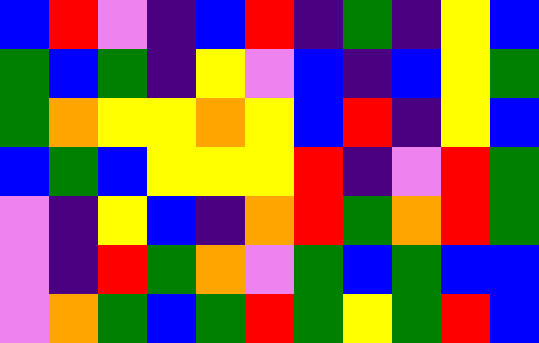[["blue", "red", "violet", "indigo", "blue", "red", "indigo", "green", "indigo", "yellow", "blue"], ["green", "blue", "green", "indigo", "yellow", "violet", "blue", "indigo", "blue", "yellow", "green"], ["green", "orange", "yellow", "yellow", "orange", "yellow", "blue", "red", "indigo", "yellow", "blue"], ["blue", "green", "blue", "yellow", "yellow", "yellow", "red", "indigo", "violet", "red", "green"], ["violet", "indigo", "yellow", "blue", "indigo", "orange", "red", "green", "orange", "red", "green"], ["violet", "indigo", "red", "green", "orange", "violet", "green", "blue", "green", "blue", "blue"], ["violet", "orange", "green", "blue", "green", "red", "green", "yellow", "green", "red", "blue"]]